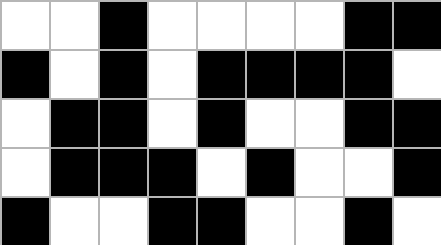[["white", "white", "black", "white", "white", "white", "white", "black", "black"], ["black", "white", "black", "white", "black", "black", "black", "black", "white"], ["white", "black", "black", "white", "black", "white", "white", "black", "black"], ["white", "black", "black", "black", "white", "black", "white", "white", "black"], ["black", "white", "white", "black", "black", "white", "white", "black", "white"]]